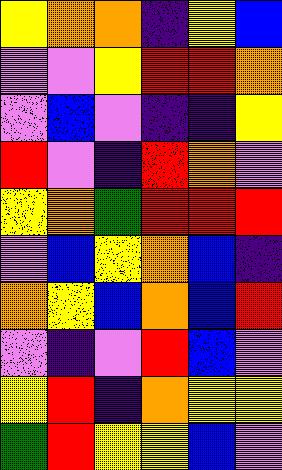[["yellow", "orange", "orange", "indigo", "yellow", "blue"], ["violet", "violet", "yellow", "red", "red", "orange"], ["violet", "blue", "violet", "indigo", "indigo", "yellow"], ["red", "violet", "indigo", "red", "orange", "violet"], ["yellow", "orange", "green", "red", "red", "red"], ["violet", "blue", "yellow", "orange", "blue", "indigo"], ["orange", "yellow", "blue", "orange", "blue", "red"], ["violet", "indigo", "violet", "red", "blue", "violet"], ["yellow", "red", "indigo", "orange", "yellow", "yellow"], ["green", "red", "yellow", "yellow", "blue", "violet"]]